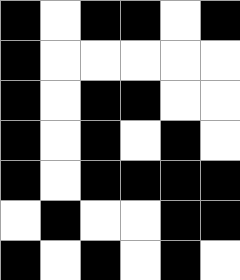[["black", "white", "black", "black", "white", "black"], ["black", "white", "white", "white", "white", "white"], ["black", "white", "black", "black", "white", "white"], ["black", "white", "black", "white", "black", "white"], ["black", "white", "black", "black", "black", "black"], ["white", "black", "white", "white", "black", "black"], ["black", "white", "black", "white", "black", "white"]]